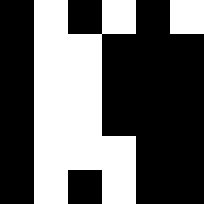[["black", "white", "black", "white", "black", "white"], ["black", "white", "white", "black", "black", "black"], ["black", "white", "white", "black", "black", "black"], ["black", "white", "white", "black", "black", "black"], ["black", "white", "white", "white", "black", "black"], ["black", "white", "black", "white", "black", "black"]]